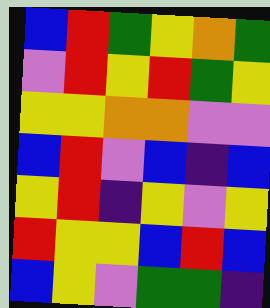[["blue", "red", "green", "yellow", "orange", "green"], ["violet", "red", "yellow", "red", "green", "yellow"], ["yellow", "yellow", "orange", "orange", "violet", "violet"], ["blue", "red", "violet", "blue", "indigo", "blue"], ["yellow", "red", "indigo", "yellow", "violet", "yellow"], ["red", "yellow", "yellow", "blue", "red", "blue"], ["blue", "yellow", "violet", "green", "green", "indigo"]]